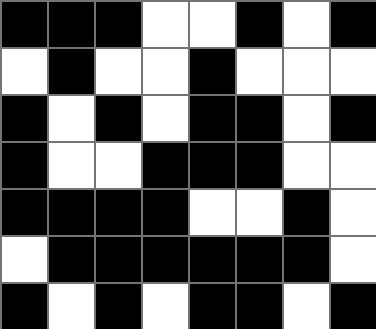[["black", "black", "black", "white", "white", "black", "white", "black"], ["white", "black", "white", "white", "black", "white", "white", "white"], ["black", "white", "black", "white", "black", "black", "white", "black"], ["black", "white", "white", "black", "black", "black", "white", "white"], ["black", "black", "black", "black", "white", "white", "black", "white"], ["white", "black", "black", "black", "black", "black", "black", "white"], ["black", "white", "black", "white", "black", "black", "white", "black"]]